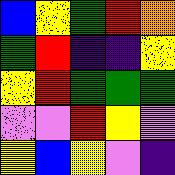[["blue", "yellow", "green", "red", "orange"], ["green", "red", "indigo", "indigo", "yellow"], ["yellow", "red", "green", "green", "green"], ["violet", "violet", "red", "yellow", "violet"], ["yellow", "blue", "yellow", "violet", "indigo"]]